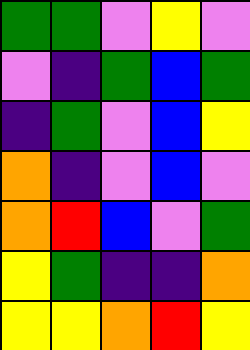[["green", "green", "violet", "yellow", "violet"], ["violet", "indigo", "green", "blue", "green"], ["indigo", "green", "violet", "blue", "yellow"], ["orange", "indigo", "violet", "blue", "violet"], ["orange", "red", "blue", "violet", "green"], ["yellow", "green", "indigo", "indigo", "orange"], ["yellow", "yellow", "orange", "red", "yellow"]]